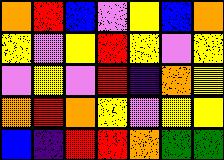[["orange", "red", "blue", "violet", "yellow", "blue", "orange"], ["yellow", "violet", "yellow", "red", "yellow", "violet", "yellow"], ["violet", "yellow", "violet", "red", "indigo", "orange", "yellow"], ["orange", "red", "orange", "yellow", "violet", "yellow", "yellow"], ["blue", "indigo", "red", "red", "orange", "green", "green"]]